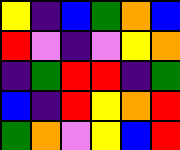[["yellow", "indigo", "blue", "green", "orange", "blue"], ["red", "violet", "indigo", "violet", "yellow", "orange"], ["indigo", "green", "red", "red", "indigo", "green"], ["blue", "indigo", "red", "yellow", "orange", "red"], ["green", "orange", "violet", "yellow", "blue", "red"]]